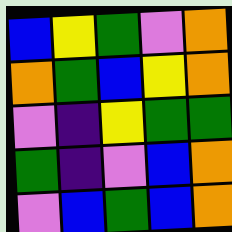[["blue", "yellow", "green", "violet", "orange"], ["orange", "green", "blue", "yellow", "orange"], ["violet", "indigo", "yellow", "green", "green"], ["green", "indigo", "violet", "blue", "orange"], ["violet", "blue", "green", "blue", "orange"]]